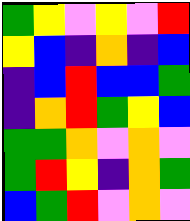[["green", "yellow", "violet", "yellow", "violet", "red"], ["yellow", "blue", "indigo", "orange", "indigo", "blue"], ["indigo", "blue", "red", "blue", "blue", "green"], ["indigo", "orange", "red", "green", "yellow", "blue"], ["green", "green", "orange", "violet", "orange", "violet"], ["green", "red", "yellow", "indigo", "orange", "green"], ["blue", "green", "red", "violet", "orange", "violet"]]